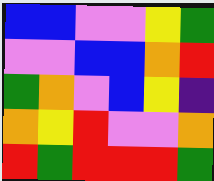[["blue", "blue", "violet", "violet", "yellow", "green"], ["violet", "violet", "blue", "blue", "orange", "red"], ["green", "orange", "violet", "blue", "yellow", "indigo"], ["orange", "yellow", "red", "violet", "violet", "orange"], ["red", "green", "red", "red", "red", "green"]]